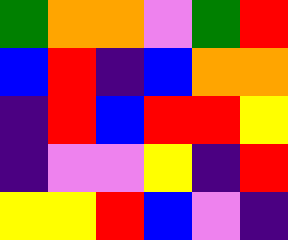[["green", "orange", "orange", "violet", "green", "red"], ["blue", "red", "indigo", "blue", "orange", "orange"], ["indigo", "red", "blue", "red", "red", "yellow"], ["indigo", "violet", "violet", "yellow", "indigo", "red"], ["yellow", "yellow", "red", "blue", "violet", "indigo"]]